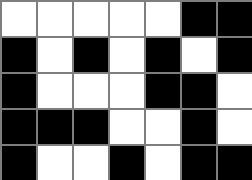[["white", "white", "white", "white", "white", "black", "black"], ["black", "white", "black", "white", "black", "white", "black"], ["black", "white", "white", "white", "black", "black", "white"], ["black", "black", "black", "white", "white", "black", "white"], ["black", "white", "white", "black", "white", "black", "black"]]